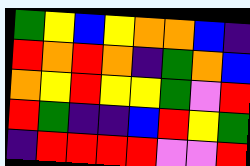[["green", "yellow", "blue", "yellow", "orange", "orange", "blue", "indigo"], ["red", "orange", "red", "orange", "indigo", "green", "orange", "blue"], ["orange", "yellow", "red", "yellow", "yellow", "green", "violet", "red"], ["red", "green", "indigo", "indigo", "blue", "red", "yellow", "green"], ["indigo", "red", "red", "red", "red", "violet", "violet", "red"]]